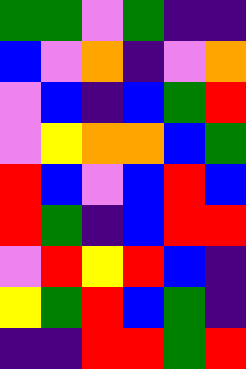[["green", "green", "violet", "green", "indigo", "indigo"], ["blue", "violet", "orange", "indigo", "violet", "orange"], ["violet", "blue", "indigo", "blue", "green", "red"], ["violet", "yellow", "orange", "orange", "blue", "green"], ["red", "blue", "violet", "blue", "red", "blue"], ["red", "green", "indigo", "blue", "red", "red"], ["violet", "red", "yellow", "red", "blue", "indigo"], ["yellow", "green", "red", "blue", "green", "indigo"], ["indigo", "indigo", "red", "red", "green", "red"]]